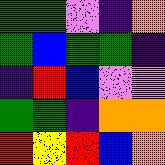[["green", "green", "violet", "indigo", "orange"], ["green", "blue", "green", "green", "indigo"], ["indigo", "red", "blue", "violet", "violet"], ["green", "green", "indigo", "orange", "orange"], ["red", "yellow", "red", "blue", "orange"]]